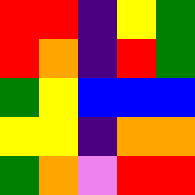[["red", "red", "indigo", "yellow", "green"], ["red", "orange", "indigo", "red", "green"], ["green", "yellow", "blue", "blue", "blue"], ["yellow", "yellow", "indigo", "orange", "orange"], ["green", "orange", "violet", "red", "red"]]